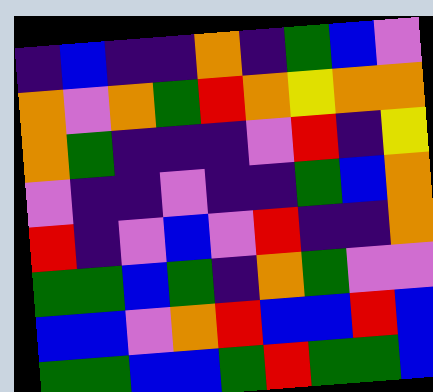[["indigo", "blue", "indigo", "indigo", "orange", "indigo", "green", "blue", "violet"], ["orange", "violet", "orange", "green", "red", "orange", "yellow", "orange", "orange"], ["orange", "green", "indigo", "indigo", "indigo", "violet", "red", "indigo", "yellow"], ["violet", "indigo", "indigo", "violet", "indigo", "indigo", "green", "blue", "orange"], ["red", "indigo", "violet", "blue", "violet", "red", "indigo", "indigo", "orange"], ["green", "green", "blue", "green", "indigo", "orange", "green", "violet", "violet"], ["blue", "blue", "violet", "orange", "red", "blue", "blue", "red", "blue"], ["green", "green", "blue", "blue", "green", "red", "green", "green", "blue"]]